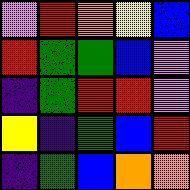[["violet", "red", "orange", "yellow", "blue"], ["red", "green", "green", "blue", "violet"], ["indigo", "green", "red", "red", "violet"], ["yellow", "indigo", "green", "blue", "red"], ["indigo", "green", "blue", "orange", "orange"]]